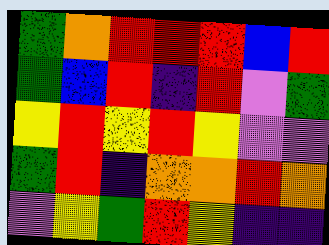[["green", "orange", "red", "red", "red", "blue", "red"], ["green", "blue", "red", "indigo", "red", "violet", "green"], ["yellow", "red", "yellow", "red", "yellow", "violet", "violet"], ["green", "red", "indigo", "orange", "orange", "red", "orange"], ["violet", "yellow", "green", "red", "yellow", "indigo", "indigo"]]